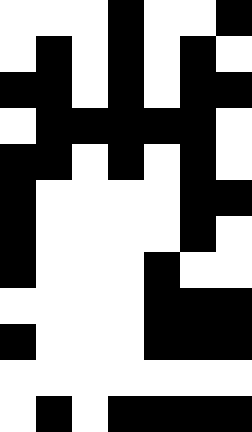[["white", "white", "white", "black", "white", "white", "black"], ["white", "black", "white", "black", "white", "black", "white"], ["black", "black", "white", "black", "white", "black", "black"], ["white", "black", "black", "black", "black", "black", "white"], ["black", "black", "white", "black", "white", "black", "white"], ["black", "white", "white", "white", "white", "black", "black"], ["black", "white", "white", "white", "white", "black", "white"], ["black", "white", "white", "white", "black", "white", "white"], ["white", "white", "white", "white", "black", "black", "black"], ["black", "white", "white", "white", "black", "black", "black"], ["white", "white", "white", "white", "white", "white", "white"], ["white", "black", "white", "black", "black", "black", "black"]]